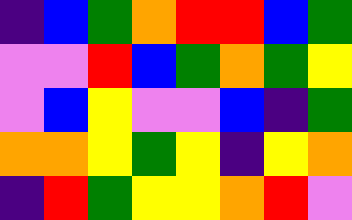[["indigo", "blue", "green", "orange", "red", "red", "blue", "green"], ["violet", "violet", "red", "blue", "green", "orange", "green", "yellow"], ["violet", "blue", "yellow", "violet", "violet", "blue", "indigo", "green"], ["orange", "orange", "yellow", "green", "yellow", "indigo", "yellow", "orange"], ["indigo", "red", "green", "yellow", "yellow", "orange", "red", "violet"]]